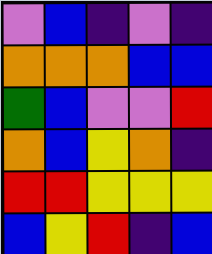[["violet", "blue", "indigo", "violet", "indigo"], ["orange", "orange", "orange", "blue", "blue"], ["green", "blue", "violet", "violet", "red"], ["orange", "blue", "yellow", "orange", "indigo"], ["red", "red", "yellow", "yellow", "yellow"], ["blue", "yellow", "red", "indigo", "blue"]]